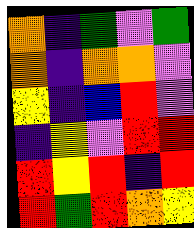[["orange", "indigo", "green", "violet", "green"], ["orange", "indigo", "orange", "orange", "violet"], ["yellow", "indigo", "blue", "red", "violet"], ["indigo", "yellow", "violet", "red", "red"], ["red", "yellow", "red", "indigo", "red"], ["red", "green", "red", "orange", "yellow"]]